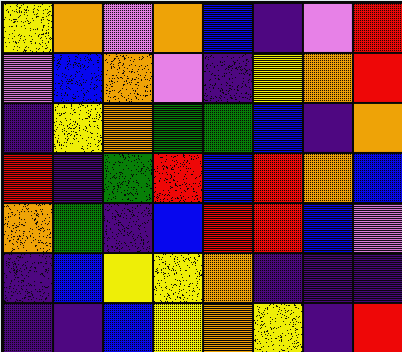[["yellow", "orange", "violet", "orange", "blue", "indigo", "violet", "red"], ["violet", "blue", "orange", "violet", "indigo", "yellow", "orange", "red"], ["indigo", "yellow", "orange", "green", "green", "blue", "indigo", "orange"], ["red", "indigo", "green", "red", "blue", "red", "orange", "blue"], ["orange", "green", "indigo", "blue", "red", "red", "blue", "violet"], ["indigo", "blue", "yellow", "yellow", "orange", "indigo", "indigo", "indigo"], ["indigo", "indigo", "blue", "yellow", "orange", "yellow", "indigo", "red"]]